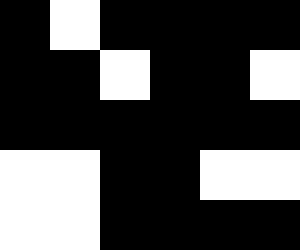[["black", "white", "black", "black", "black", "black"], ["black", "black", "white", "black", "black", "white"], ["black", "black", "black", "black", "black", "black"], ["white", "white", "black", "black", "white", "white"], ["white", "white", "black", "black", "black", "black"]]